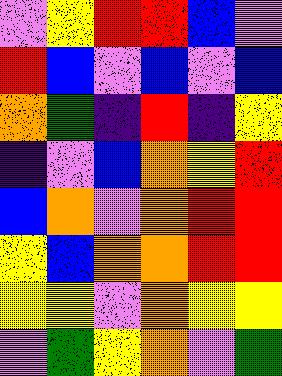[["violet", "yellow", "red", "red", "blue", "violet"], ["red", "blue", "violet", "blue", "violet", "blue"], ["orange", "green", "indigo", "red", "indigo", "yellow"], ["indigo", "violet", "blue", "orange", "yellow", "red"], ["blue", "orange", "violet", "orange", "red", "red"], ["yellow", "blue", "orange", "orange", "red", "red"], ["yellow", "yellow", "violet", "orange", "yellow", "yellow"], ["violet", "green", "yellow", "orange", "violet", "green"]]